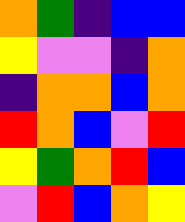[["orange", "green", "indigo", "blue", "blue"], ["yellow", "violet", "violet", "indigo", "orange"], ["indigo", "orange", "orange", "blue", "orange"], ["red", "orange", "blue", "violet", "red"], ["yellow", "green", "orange", "red", "blue"], ["violet", "red", "blue", "orange", "yellow"]]